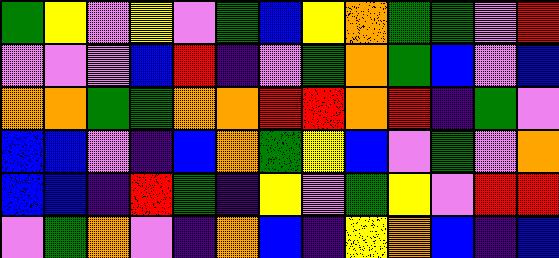[["green", "yellow", "violet", "yellow", "violet", "green", "blue", "yellow", "orange", "green", "green", "violet", "red"], ["violet", "violet", "violet", "blue", "red", "indigo", "violet", "green", "orange", "green", "blue", "violet", "blue"], ["orange", "orange", "green", "green", "orange", "orange", "red", "red", "orange", "red", "indigo", "green", "violet"], ["blue", "blue", "violet", "indigo", "blue", "orange", "green", "yellow", "blue", "violet", "green", "violet", "orange"], ["blue", "blue", "indigo", "red", "green", "indigo", "yellow", "violet", "green", "yellow", "violet", "red", "red"], ["violet", "green", "orange", "violet", "indigo", "orange", "blue", "indigo", "yellow", "orange", "blue", "indigo", "blue"]]